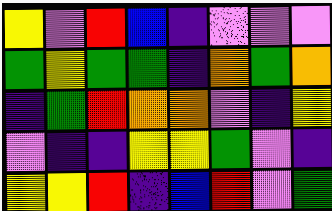[["yellow", "violet", "red", "blue", "indigo", "violet", "violet", "violet"], ["green", "yellow", "green", "green", "indigo", "orange", "green", "orange"], ["indigo", "green", "red", "orange", "orange", "violet", "indigo", "yellow"], ["violet", "indigo", "indigo", "yellow", "yellow", "green", "violet", "indigo"], ["yellow", "yellow", "red", "indigo", "blue", "red", "violet", "green"]]